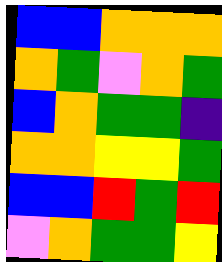[["blue", "blue", "orange", "orange", "orange"], ["orange", "green", "violet", "orange", "green"], ["blue", "orange", "green", "green", "indigo"], ["orange", "orange", "yellow", "yellow", "green"], ["blue", "blue", "red", "green", "red"], ["violet", "orange", "green", "green", "yellow"]]